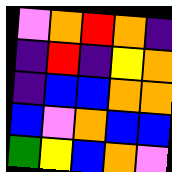[["violet", "orange", "red", "orange", "indigo"], ["indigo", "red", "indigo", "yellow", "orange"], ["indigo", "blue", "blue", "orange", "orange"], ["blue", "violet", "orange", "blue", "blue"], ["green", "yellow", "blue", "orange", "violet"]]